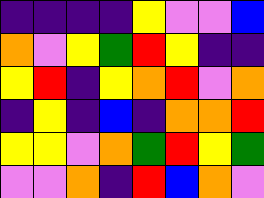[["indigo", "indigo", "indigo", "indigo", "yellow", "violet", "violet", "blue"], ["orange", "violet", "yellow", "green", "red", "yellow", "indigo", "indigo"], ["yellow", "red", "indigo", "yellow", "orange", "red", "violet", "orange"], ["indigo", "yellow", "indigo", "blue", "indigo", "orange", "orange", "red"], ["yellow", "yellow", "violet", "orange", "green", "red", "yellow", "green"], ["violet", "violet", "orange", "indigo", "red", "blue", "orange", "violet"]]